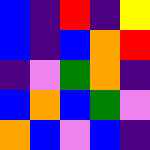[["blue", "indigo", "red", "indigo", "yellow"], ["blue", "indigo", "blue", "orange", "red"], ["indigo", "violet", "green", "orange", "indigo"], ["blue", "orange", "blue", "green", "violet"], ["orange", "blue", "violet", "blue", "indigo"]]